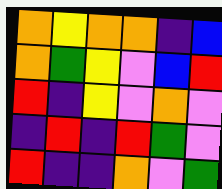[["orange", "yellow", "orange", "orange", "indigo", "blue"], ["orange", "green", "yellow", "violet", "blue", "red"], ["red", "indigo", "yellow", "violet", "orange", "violet"], ["indigo", "red", "indigo", "red", "green", "violet"], ["red", "indigo", "indigo", "orange", "violet", "green"]]